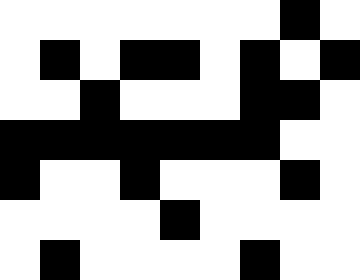[["white", "white", "white", "white", "white", "white", "white", "black", "white"], ["white", "black", "white", "black", "black", "white", "black", "white", "black"], ["white", "white", "black", "white", "white", "white", "black", "black", "white"], ["black", "black", "black", "black", "black", "black", "black", "white", "white"], ["black", "white", "white", "black", "white", "white", "white", "black", "white"], ["white", "white", "white", "white", "black", "white", "white", "white", "white"], ["white", "black", "white", "white", "white", "white", "black", "white", "white"]]